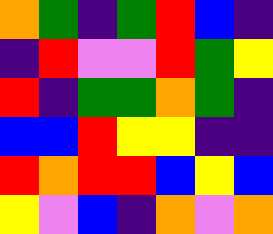[["orange", "green", "indigo", "green", "red", "blue", "indigo"], ["indigo", "red", "violet", "violet", "red", "green", "yellow"], ["red", "indigo", "green", "green", "orange", "green", "indigo"], ["blue", "blue", "red", "yellow", "yellow", "indigo", "indigo"], ["red", "orange", "red", "red", "blue", "yellow", "blue"], ["yellow", "violet", "blue", "indigo", "orange", "violet", "orange"]]